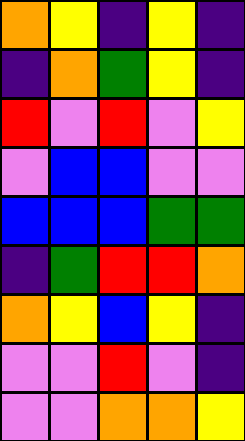[["orange", "yellow", "indigo", "yellow", "indigo"], ["indigo", "orange", "green", "yellow", "indigo"], ["red", "violet", "red", "violet", "yellow"], ["violet", "blue", "blue", "violet", "violet"], ["blue", "blue", "blue", "green", "green"], ["indigo", "green", "red", "red", "orange"], ["orange", "yellow", "blue", "yellow", "indigo"], ["violet", "violet", "red", "violet", "indigo"], ["violet", "violet", "orange", "orange", "yellow"]]